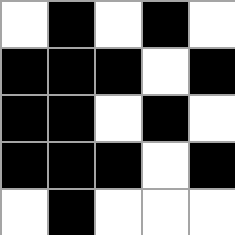[["white", "black", "white", "black", "white"], ["black", "black", "black", "white", "black"], ["black", "black", "white", "black", "white"], ["black", "black", "black", "white", "black"], ["white", "black", "white", "white", "white"]]